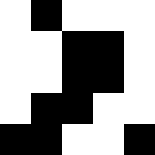[["white", "black", "white", "white", "white"], ["white", "white", "black", "black", "white"], ["white", "white", "black", "black", "white"], ["white", "black", "black", "white", "white"], ["black", "black", "white", "white", "black"]]